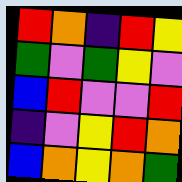[["red", "orange", "indigo", "red", "yellow"], ["green", "violet", "green", "yellow", "violet"], ["blue", "red", "violet", "violet", "red"], ["indigo", "violet", "yellow", "red", "orange"], ["blue", "orange", "yellow", "orange", "green"]]